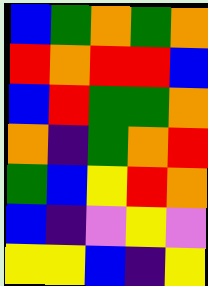[["blue", "green", "orange", "green", "orange"], ["red", "orange", "red", "red", "blue"], ["blue", "red", "green", "green", "orange"], ["orange", "indigo", "green", "orange", "red"], ["green", "blue", "yellow", "red", "orange"], ["blue", "indigo", "violet", "yellow", "violet"], ["yellow", "yellow", "blue", "indigo", "yellow"]]